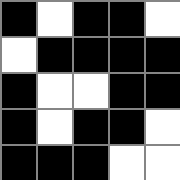[["black", "white", "black", "black", "white"], ["white", "black", "black", "black", "black"], ["black", "white", "white", "black", "black"], ["black", "white", "black", "black", "white"], ["black", "black", "black", "white", "white"]]